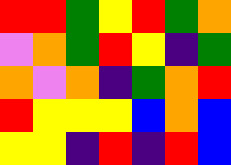[["red", "red", "green", "yellow", "red", "green", "orange"], ["violet", "orange", "green", "red", "yellow", "indigo", "green"], ["orange", "violet", "orange", "indigo", "green", "orange", "red"], ["red", "yellow", "yellow", "yellow", "blue", "orange", "blue"], ["yellow", "yellow", "indigo", "red", "indigo", "red", "blue"]]